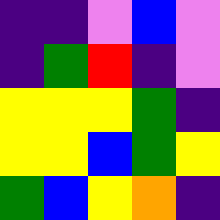[["indigo", "indigo", "violet", "blue", "violet"], ["indigo", "green", "red", "indigo", "violet"], ["yellow", "yellow", "yellow", "green", "indigo"], ["yellow", "yellow", "blue", "green", "yellow"], ["green", "blue", "yellow", "orange", "indigo"]]